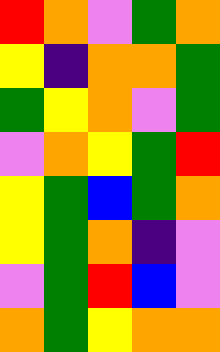[["red", "orange", "violet", "green", "orange"], ["yellow", "indigo", "orange", "orange", "green"], ["green", "yellow", "orange", "violet", "green"], ["violet", "orange", "yellow", "green", "red"], ["yellow", "green", "blue", "green", "orange"], ["yellow", "green", "orange", "indigo", "violet"], ["violet", "green", "red", "blue", "violet"], ["orange", "green", "yellow", "orange", "orange"]]